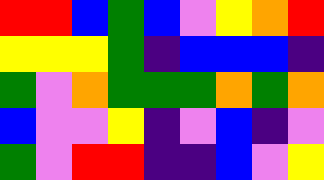[["red", "red", "blue", "green", "blue", "violet", "yellow", "orange", "red"], ["yellow", "yellow", "yellow", "green", "indigo", "blue", "blue", "blue", "indigo"], ["green", "violet", "orange", "green", "green", "green", "orange", "green", "orange"], ["blue", "violet", "violet", "yellow", "indigo", "violet", "blue", "indigo", "violet"], ["green", "violet", "red", "red", "indigo", "indigo", "blue", "violet", "yellow"]]